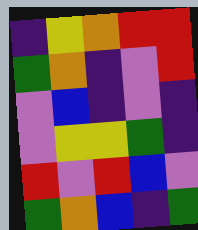[["indigo", "yellow", "orange", "red", "red"], ["green", "orange", "indigo", "violet", "red"], ["violet", "blue", "indigo", "violet", "indigo"], ["violet", "yellow", "yellow", "green", "indigo"], ["red", "violet", "red", "blue", "violet"], ["green", "orange", "blue", "indigo", "green"]]